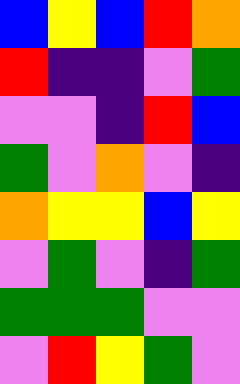[["blue", "yellow", "blue", "red", "orange"], ["red", "indigo", "indigo", "violet", "green"], ["violet", "violet", "indigo", "red", "blue"], ["green", "violet", "orange", "violet", "indigo"], ["orange", "yellow", "yellow", "blue", "yellow"], ["violet", "green", "violet", "indigo", "green"], ["green", "green", "green", "violet", "violet"], ["violet", "red", "yellow", "green", "violet"]]